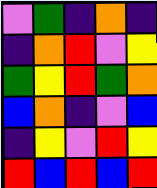[["violet", "green", "indigo", "orange", "indigo"], ["indigo", "orange", "red", "violet", "yellow"], ["green", "yellow", "red", "green", "orange"], ["blue", "orange", "indigo", "violet", "blue"], ["indigo", "yellow", "violet", "red", "yellow"], ["red", "blue", "red", "blue", "red"]]